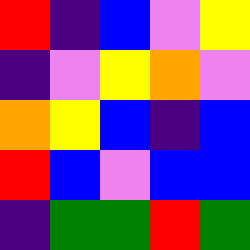[["red", "indigo", "blue", "violet", "yellow"], ["indigo", "violet", "yellow", "orange", "violet"], ["orange", "yellow", "blue", "indigo", "blue"], ["red", "blue", "violet", "blue", "blue"], ["indigo", "green", "green", "red", "green"]]